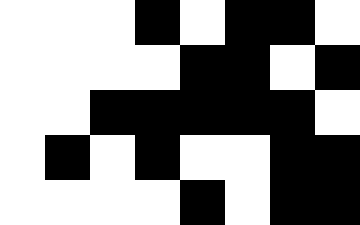[["white", "white", "white", "black", "white", "black", "black", "white"], ["white", "white", "white", "white", "black", "black", "white", "black"], ["white", "white", "black", "black", "black", "black", "black", "white"], ["white", "black", "white", "black", "white", "white", "black", "black"], ["white", "white", "white", "white", "black", "white", "black", "black"]]